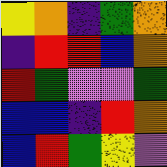[["yellow", "orange", "indigo", "green", "orange"], ["indigo", "red", "red", "blue", "orange"], ["red", "green", "violet", "violet", "green"], ["blue", "blue", "indigo", "red", "orange"], ["blue", "red", "green", "yellow", "violet"]]